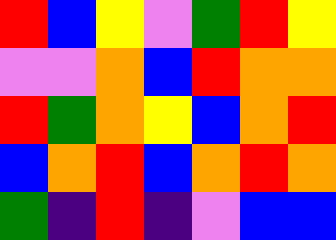[["red", "blue", "yellow", "violet", "green", "red", "yellow"], ["violet", "violet", "orange", "blue", "red", "orange", "orange"], ["red", "green", "orange", "yellow", "blue", "orange", "red"], ["blue", "orange", "red", "blue", "orange", "red", "orange"], ["green", "indigo", "red", "indigo", "violet", "blue", "blue"]]